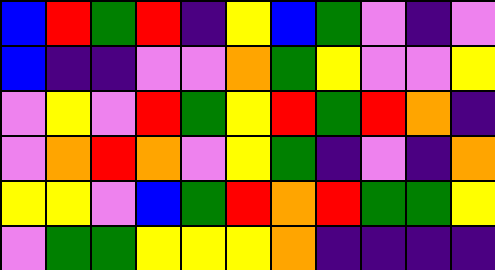[["blue", "red", "green", "red", "indigo", "yellow", "blue", "green", "violet", "indigo", "violet"], ["blue", "indigo", "indigo", "violet", "violet", "orange", "green", "yellow", "violet", "violet", "yellow"], ["violet", "yellow", "violet", "red", "green", "yellow", "red", "green", "red", "orange", "indigo"], ["violet", "orange", "red", "orange", "violet", "yellow", "green", "indigo", "violet", "indigo", "orange"], ["yellow", "yellow", "violet", "blue", "green", "red", "orange", "red", "green", "green", "yellow"], ["violet", "green", "green", "yellow", "yellow", "yellow", "orange", "indigo", "indigo", "indigo", "indigo"]]